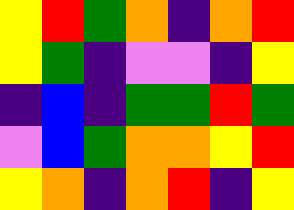[["yellow", "red", "green", "orange", "indigo", "orange", "red"], ["yellow", "green", "indigo", "violet", "violet", "indigo", "yellow"], ["indigo", "blue", "indigo", "green", "green", "red", "green"], ["violet", "blue", "green", "orange", "orange", "yellow", "red"], ["yellow", "orange", "indigo", "orange", "red", "indigo", "yellow"]]